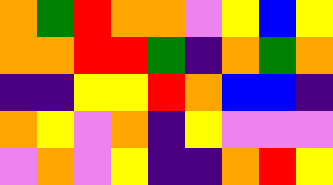[["orange", "green", "red", "orange", "orange", "violet", "yellow", "blue", "yellow"], ["orange", "orange", "red", "red", "green", "indigo", "orange", "green", "orange"], ["indigo", "indigo", "yellow", "yellow", "red", "orange", "blue", "blue", "indigo"], ["orange", "yellow", "violet", "orange", "indigo", "yellow", "violet", "violet", "violet"], ["violet", "orange", "violet", "yellow", "indigo", "indigo", "orange", "red", "yellow"]]